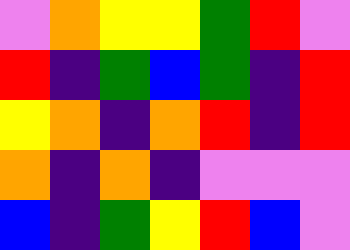[["violet", "orange", "yellow", "yellow", "green", "red", "violet"], ["red", "indigo", "green", "blue", "green", "indigo", "red"], ["yellow", "orange", "indigo", "orange", "red", "indigo", "red"], ["orange", "indigo", "orange", "indigo", "violet", "violet", "violet"], ["blue", "indigo", "green", "yellow", "red", "blue", "violet"]]